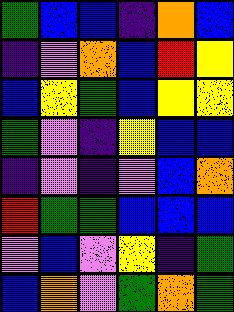[["green", "blue", "blue", "indigo", "orange", "blue"], ["indigo", "violet", "orange", "blue", "red", "yellow"], ["blue", "yellow", "green", "blue", "yellow", "yellow"], ["green", "violet", "indigo", "yellow", "blue", "blue"], ["indigo", "violet", "indigo", "violet", "blue", "orange"], ["red", "green", "green", "blue", "blue", "blue"], ["violet", "blue", "violet", "yellow", "indigo", "green"], ["blue", "orange", "violet", "green", "orange", "green"]]